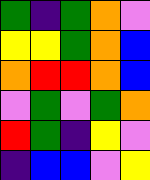[["green", "indigo", "green", "orange", "violet"], ["yellow", "yellow", "green", "orange", "blue"], ["orange", "red", "red", "orange", "blue"], ["violet", "green", "violet", "green", "orange"], ["red", "green", "indigo", "yellow", "violet"], ["indigo", "blue", "blue", "violet", "yellow"]]